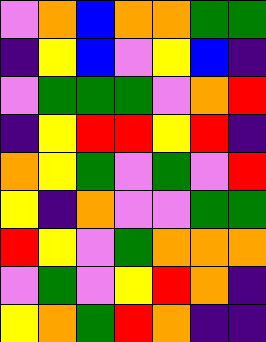[["violet", "orange", "blue", "orange", "orange", "green", "green"], ["indigo", "yellow", "blue", "violet", "yellow", "blue", "indigo"], ["violet", "green", "green", "green", "violet", "orange", "red"], ["indigo", "yellow", "red", "red", "yellow", "red", "indigo"], ["orange", "yellow", "green", "violet", "green", "violet", "red"], ["yellow", "indigo", "orange", "violet", "violet", "green", "green"], ["red", "yellow", "violet", "green", "orange", "orange", "orange"], ["violet", "green", "violet", "yellow", "red", "orange", "indigo"], ["yellow", "orange", "green", "red", "orange", "indigo", "indigo"]]